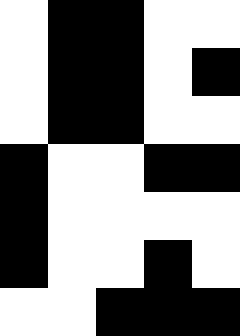[["white", "black", "black", "white", "white"], ["white", "black", "black", "white", "black"], ["white", "black", "black", "white", "white"], ["black", "white", "white", "black", "black"], ["black", "white", "white", "white", "white"], ["black", "white", "white", "black", "white"], ["white", "white", "black", "black", "black"]]